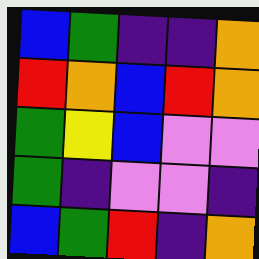[["blue", "green", "indigo", "indigo", "orange"], ["red", "orange", "blue", "red", "orange"], ["green", "yellow", "blue", "violet", "violet"], ["green", "indigo", "violet", "violet", "indigo"], ["blue", "green", "red", "indigo", "orange"]]